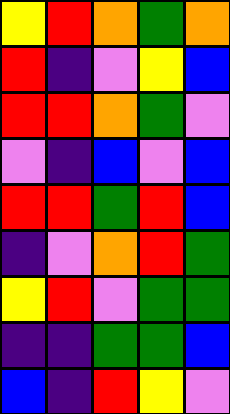[["yellow", "red", "orange", "green", "orange"], ["red", "indigo", "violet", "yellow", "blue"], ["red", "red", "orange", "green", "violet"], ["violet", "indigo", "blue", "violet", "blue"], ["red", "red", "green", "red", "blue"], ["indigo", "violet", "orange", "red", "green"], ["yellow", "red", "violet", "green", "green"], ["indigo", "indigo", "green", "green", "blue"], ["blue", "indigo", "red", "yellow", "violet"]]